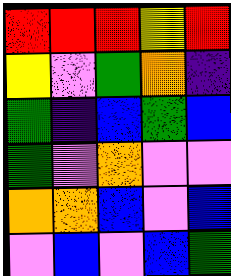[["red", "red", "red", "yellow", "red"], ["yellow", "violet", "green", "orange", "indigo"], ["green", "indigo", "blue", "green", "blue"], ["green", "violet", "orange", "violet", "violet"], ["orange", "orange", "blue", "violet", "blue"], ["violet", "blue", "violet", "blue", "green"]]